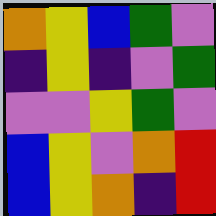[["orange", "yellow", "blue", "green", "violet"], ["indigo", "yellow", "indigo", "violet", "green"], ["violet", "violet", "yellow", "green", "violet"], ["blue", "yellow", "violet", "orange", "red"], ["blue", "yellow", "orange", "indigo", "red"]]